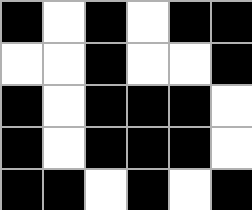[["black", "white", "black", "white", "black", "black"], ["white", "white", "black", "white", "white", "black"], ["black", "white", "black", "black", "black", "white"], ["black", "white", "black", "black", "black", "white"], ["black", "black", "white", "black", "white", "black"]]